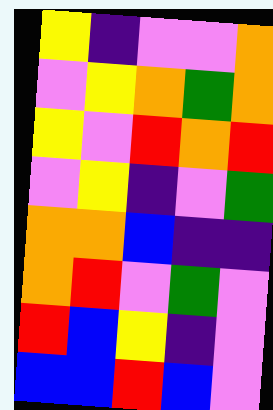[["yellow", "indigo", "violet", "violet", "orange"], ["violet", "yellow", "orange", "green", "orange"], ["yellow", "violet", "red", "orange", "red"], ["violet", "yellow", "indigo", "violet", "green"], ["orange", "orange", "blue", "indigo", "indigo"], ["orange", "red", "violet", "green", "violet"], ["red", "blue", "yellow", "indigo", "violet"], ["blue", "blue", "red", "blue", "violet"]]